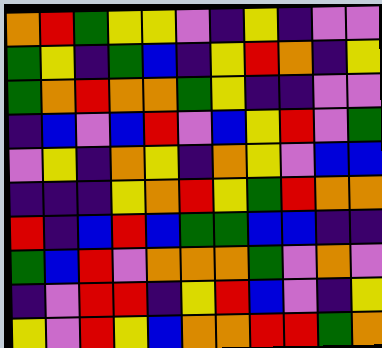[["orange", "red", "green", "yellow", "yellow", "violet", "indigo", "yellow", "indigo", "violet", "violet"], ["green", "yellow", "indigo", "green", "blue", "indigo", "yellow", "red", "orange", "indigo", "yellow"], ["green", "orange", "red", "orange", "orange", "green", "yellow", "indigo", "indigo", "violet", "violet"], ["indigo", "blue", "violet", "blue", "red", "violet", "blue", "yellow", "red", "violet", "green"], ["violet", "yellow", "indigo", "orange", "yellow", "indigo", "orange", "yellow", "violet", "blue", "blue"], ["indigo", "indigo", "indigo", "yellow", "orange", "red", "yellow", "green", "red", "orange", "orange"], ["red", "indigo", "blue", "red", "blue", "green", "green", "blue", "blue", "indigo", "indigo"], ["green", "blue", "red", "violet", "orange", "orange", "orange", "green", "violet", "orange", "violet"], ["indigo", "violet", "red", "red", "indigo", "yellow", "red", "blue", "violet", "indigo", "yellow"], ["yellow", "violet", "red", "yellow", "blue", "orange", "orange", "red", "red", "green", "orange"]]